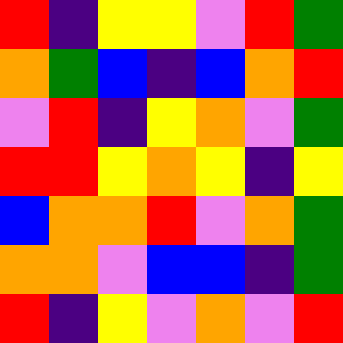[["red", "indigo", "yellow", "yellow", "violet", "red", "green"], ["orange", "green", "blue", "indigo", "blue", "orange", "red"], ["violet", "red", "indigo", "yellow", "orange", "violet", "green"], ["red", "red", "yellow", "orange", "yellow", "indigo", "yellow"], ["blue", "orange", "orange", "red", "violet", "orange", "green"], ["orange", "orange", "violet", "blue", "blue", "indigo", "green"], ["red", "indigo", "yellow", "violet", "orange", "violet", "red"]]